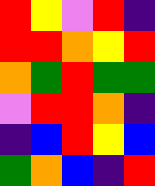[["red", "yellow", "violet", "red", "indigo"], ["red", "red", "orange", "yellow", "red"], ["orange", "green", "red", "green", "green"], ["violet", "red", "red", "orange", "indigo"], ["indigo", "blue", "red", "yellow", "blue"], ["green", "orange", "blue", "indigo", "red"]]